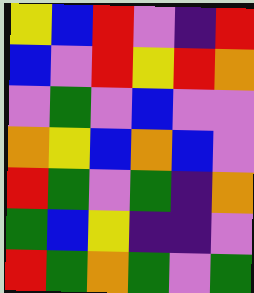[["yellow", "blue", "red", "violet", "indigo", "red"], ["blue", "violet", "red", "yellow", "red", "orange"], ["violet", "green", "violet", "blue", "violet", "violet"], ["orange", "yellow", "blue", "orange", "blue", "violet"], ["red", "green", "violet", "green", "indigo", "orange"], ["green", "blue", "yellow", "indigo", "indigo", "violet"], ["red", "green", "orange", "green", "violet", "green"]]